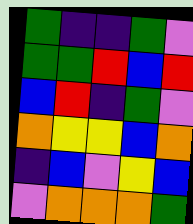[["green", "indigo", "indigo", "green", "violet"], ["green", "green", "red", "blue", "red"], ["blue", "red", "indigo", "green", "violet"], ["orange", "yellow", "yellow", "blue", "orange"], ["indigo", "blue", "violet", "yellow", "blue"], ["violet", "orange", "orange", "orange", "green"]]